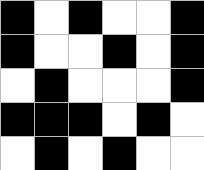[["black", "white", "black", "white", "white", "black"], ["black", "white", "white", "black", "white", "black"], ["white", "black", "white", "white", "white", "black"], ["black", "black", "black", "white", "black", "white"], ["white", "black", "white", "black", "white", "white"]]